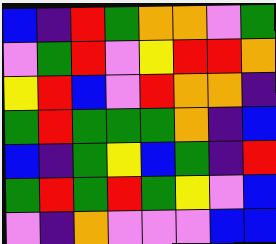[["blue", "indigo", "red", "green", "orange", "orange", "violet", "green"], ["violet", "green", "red", "violet", "yellow", "red", "red", "orange"], ["yellow", "red", "blue", "violet", "red", "orange", "orange", "indigo"], ["green", "red", "green", "green", "green", "orange", "indigo", "blue"], ["blue", "indigo", "green", "yellow", "blue", "green", "indigo", "red"], ["green", "red", "green", "red", "green", "yellow", "violet", "blue"], ["violet", "indigo", "orange", "violet", "violet", "violet", "blue", "blue"]]